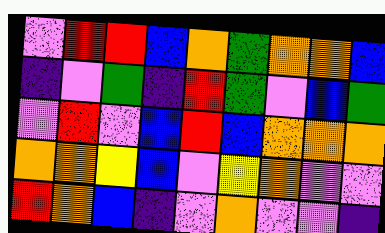[["violet", "red", "red", "blue", "orange", "green", "orange", "orange", "blue"], ["indigo", "violet", "green", "indigo", "red", "green", "violet", "blue", "green"], ["violet", "red", "violet", "blue", "red", "blue", "orange", "orange", "orange"], ["orange", "orange", "yellow", "blue", "violet", "yellow", "orange", "violet", "violet"], ["red", "orange", "blue", "indigo", "violet", "orange", "violet", "violet", "indigo"]]